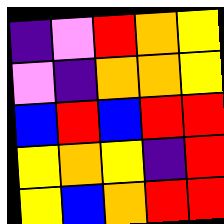[["indigo", "violet", "red", "orange", "yellow"], ["violet", "indigo", "orange", "orange", "yellow"], ["blue", "red", "blue", "red", "red"], ["yellow", "orange", "yellow", "indigo", "red"], ["yellow", "blue", "orange", "red", "red"]]